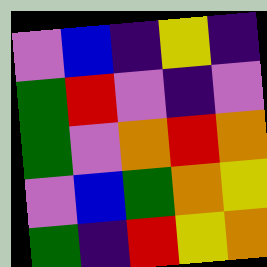[["violet", "blue", "indigo", "yellow", "indigo"], ["green", "red", "violet", "indigo", "violet"], ["green", "violet", "orange", "red", "orange"], ["violet", "blue", "green", "orange", "yellow"], ["green", "indigo", "red", "yellow", "orange"]]